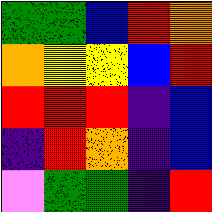[["green", "green", "blue", "red", "orange"], ["orange", "yellow", "yellow", "blue", "red"], ["red", "red", "red", "indigo", "blue"], ["indigo", "red", "orange", "indigo", "blue"], ["violet", "green", "green", "indigo", "red"]]